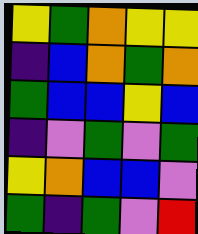[["yellow", "green", "orange", "yellow", "yellow"], ["indigo", "blue", "orange", "green", "orange"], ["green", "blue", "blue", "yellow", "blue"], ["indigo", "violet", "green", "violet", "green"], ["yellow", "orange", "blue", "blue", "violet"], ["green", "indigo", "green", "violet", "red"]]